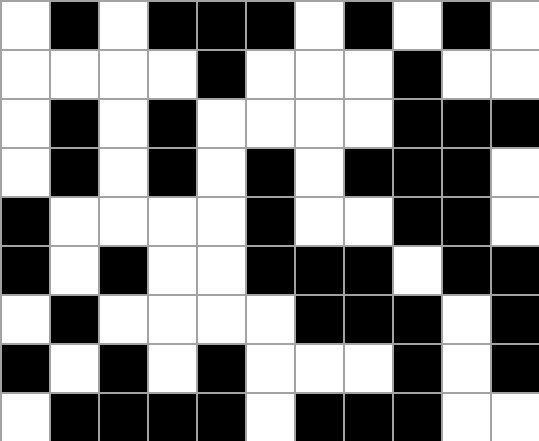[["white", "black", "white", "black", "black", "black", "white", "black", "white", "black", "white"], ["white", "white", "white", "white", "black", "white", "white", "white", "black", "white", "white"], ["white", "black", "white", "black", "white", "white", "white", "white", "black", "black", "black"], ["white", "black", "white", "black", "white", "black", "white", "black", "black", "black", "white"], ["black", "white", "white", "white", "white", "black", "white", "white", "black", "black", "white"], ["black", "white", "black", "white", "white", "black", "black", "black", "white", "black", "black"], ["white", "black", "white", "white", "white", "white", "black", "black", "black", "white", "black"], ["black", "white", "black", "white", "black", "white", "white", "white", "black", "white", "black"], ["white", "black", "black", "black", "black", "white", "black", "black", "black", "white", "white"]]